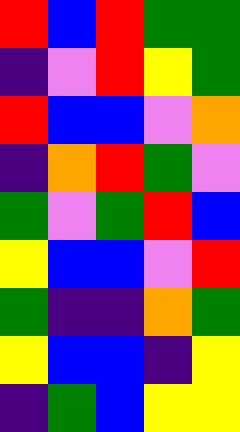[["red", "blue", "red", "green", "green"], ["indigo", "violet", "red", "yellow", "green"], ["red", "blue", "blue", "violet", "orange"], ["indigo", "orange", "red", "green", "violet"], ["green", "violet", "green", "red", "blue"], ["yellow", "blue", "blue", "violet", "red"], ["green", "indigo", "indigo", "orange", "green"], ["yellow", "blue", "blue", "indigo", "yellow"], ["indigo", "green", "blue", "yellow", "yellow"]]